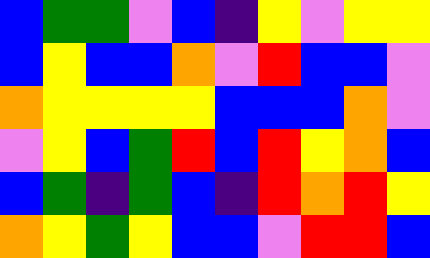[["blue", "green", "green", "violet", "blue", "indigo", "yellow", "violet", "yellow", "yellow"], ["blue", "yellow", "blue", "blue", "orange", "violet", "red", "blue", "blue", "violet"], ["orange", "yellow", "yellow", "yellow", "yellow", "blue", "blue", "blue", "orange", "violet"], ["violet", "yellow", "blue", "green", "red", "blue", "red", "yellow", "orange", "blue"], ["blue", "green", "indigo", "green", "blue", "indigo", "red", "orange", "red", "yellow"], ["orange", "yellow", "green", "yellow", "blue", "blue", "violet", "red", "red", "blue"]]